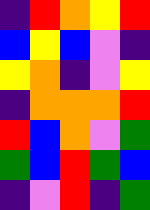[["indigo", "red", "orange", "yellow", "red"], ["blue", "yellow", "blue", "violet", "indigo"], ["yellow", "orange", "indigo", "violet", "yellow"], ["indigo", "orange", "orange", "orange", "red"], ["red", "blue", "orange", "violet", "green"], ["green", "blue", "red", "green", "blue"], ["indigo", "violet", "red", "indigo", "green"]]